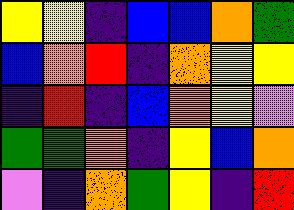[["yellow", "yellow", "indigo", "blue", "blue", "orange", "green"], ["blue", "orange", "red", "indigo", "orange", "yellow", "yellow"], ["indigo", "red", "indigo", "blue", "orange", "yellow", "violet"], ["green", "green", "orange", "indigo", "yellow", "blue", "orange"], ["violet", "indigo", "orange", "green", "yellow", "indigo", "red"]]